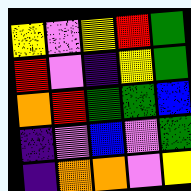[["yellow", "violet", "yellow", "red", "green"], ["red", "violet", "indigo", "yellow", "green"], ["orange", "red", "green", "green", "blue"], ["indigo", "violet", "blue", "violet", "green"], ["indigo", "orange", "orange", "violet", "yellow"]]